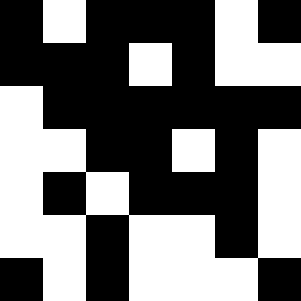[["black", "white", "black", "black", "black", "white", "black"], ["black", "black", "black", "white", "black", "white", "white"], ["white", "black", "black", "black", "black", "black", "black"], ["white", "white", "black", "black", "white", "black", "white"], ["white", "black", "white", "black", "black", "black", "white"], ["white", "white", "black", "white", "white", "black", "white"], ["black", "white", "black", "white", "white", "white", "black"]]